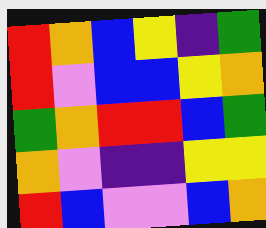[["red", "orange", "blue", "yellow", "indigo", "green"], ["red", "violet", "blue", "blue", "yellow", "orange"], ["green", "orange", "red", "red", "blue", "green"], ["orange", "violet", "indigo", "indigo", "yellow", "yellow"], ["red", "blue", "violet", "violet", "blue", "orange"]]